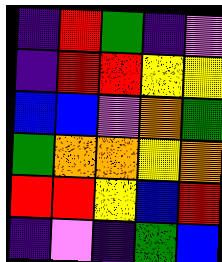[["indigo", "red", "green", "indigo", "violet"], ["indigo", "red", "red", "yellow", "yellow"], ["blue", "blue", "violet", "orange", "green"], ["green", "orange", "orange", "yellow", "orange"], ["red", "red", "yellow", "blue", "red"], ["indigo", "violet", "indigo", "green", "blue"]]